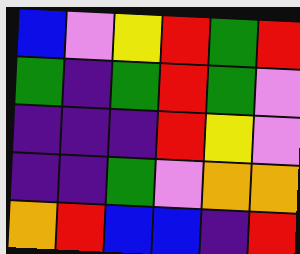[["blue", "violet", "yellow", "red", "green", "red"], ["green", "indigo", "green", "red", "green", "violet"], ["indigo", "indigo", "indigo", "red", "yellow", "violet"], ["indigo", "indigo", "green", "violet", "orange", "orange"], ["orange", "red", "blue", "blue", "indigo", "red"]]